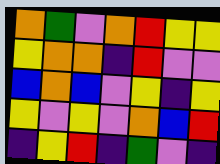[["orange", "green", "violet", "orange", "red", "yellow", "yellow"], ["yellow", "orange", "orange", "indigo", "red", "violet", "violet"], ["blue", "orange", "blue", "violet", "yellow", "indigo", "yellow"], ["yellow", "violet", "yellow", "violet", "orange", "blue", "red"], ["indigo", "yellow", "red", "indigo", "green", "violet", "indigo"]]